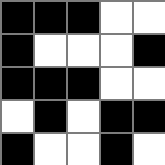[["black", "black", "black", "white", "white"], ["black", "white", "white", "white", "black"], ["black", "black", "black", "white", "white"], ["white", "black", "white", "black", "black"], ["black", "white", "white", "black", "white"]]